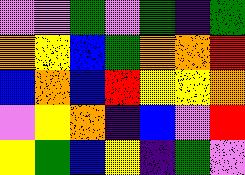[["violet", "violet", "green", "violet", "green", "indigo", "green"], ["orange", "yellow", "blue", "green", "orange", "orange", "red"], ["blue", "orange", "blue", "red", "yellow", "yellow", "orange"], ["violet", "yellow", "orange", "indigo", "blue", "violet", "red"], ["yellow", "green", "blue", "yellow", "indigo", "green", "violet"]]